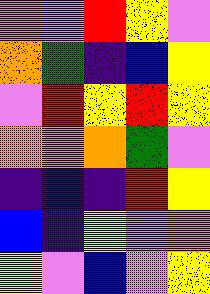[["orange", "violet", "red", "yellow", "violet"], ["orange", "green", "indigo", "blue", "yellow"], ["violet", "red", "yellow", "red", "yellow"], ["orange", "orange", "orange", "green", "violet"], ["indigo", "indigo", "indigo", "red", "yellow"], ["blue", "indigo", "yellow", "violet", "orange"], ["yellow", "violet", "blue", "violet", "yellow"]]